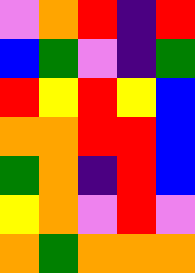[["violet", "orange", "red", "indigo", "red"], ["blue", "green", "violet", "indigo", "green"], ["red", "yellow", "red", "yellow", "blue"], ["orange", "orange", "red", "red", "blue"], ["green", "orange", "indigo", "red", "blue"], ["yellow", "orange", "violet", "red", "violet"], ["orange", "green", "orange", "orange", "orange"]]